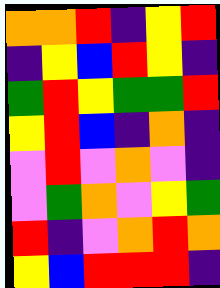[["orange", "orange", "red", "indigo", "yellow", "red"], ["indigo", "yellow", "blue", "red", "yellow", "indigo"], ["green", "red", "yellow", "green", "green", "red"], ["yellow", "red", "blue", "indigo", "orange", "indigo"], ["violet", "red", "violet", "orange", "violet", "indigo"], ["violet", "green", "orange", "violet", "yellow", "green"], ["red", "indigo", "violet", "orange", "red", "orange"], ["yellow", "blue", "red", "red", "red", "indigo"]]